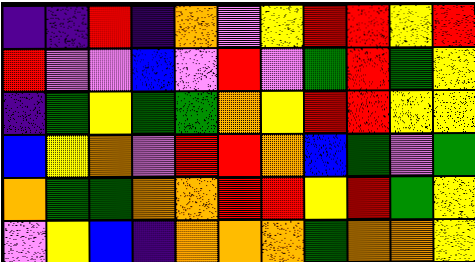[["indigo", "indigo", "red", "indigo", "orange", "violet", "yellow", "red", "red", "yellow", "red"], ["red", "violet", "violet", "blue", "violet", "red", "violet", "green", "red", "green", "yellow"], ["indigo", "green", "yellow", "green", "green", "orange", "yellow", "red", "red", "yellow", "yellow"], ["blue", "yellow", "orange", "violet", "red", "red", "orange", "blue", "green", "violet", "green"], ["orange", "green", "green", "orange", "orange", "red", "red", "yellow", "red", "green", "yellow"], ["violet", "yellow", "blue", "indigo", "orange", "orange", "orange", "green", "orange", "orange", "yellow"]]